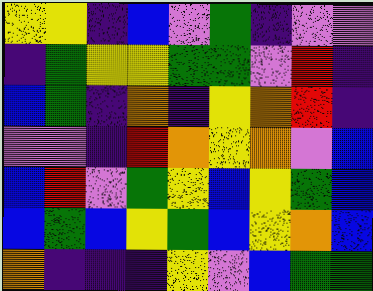[["yellow", "yellow", "indigo", "blue", "violet", "green", "indigo", "violet", "violet"], ["indigo", "green", "yellow", "yellow", "green", "green", "violet", "red", "indigo"], ["blue", "green", "indigo", "orange", "indigo", "yellow", "orange", "red", "indigo"], ["violet", "violet", "indigo", "red", "orange", "yellow", "orange", "violet", "blue"], ["blue", "red", "violet", "green", "yellow", "blue", "yellow", "green", "blue"], ["blue", "green", "blue", "yellow", "green", "blue", "yellow", "orange", "blue"], ["orange", "indigo", "indigo", "indigo", "yellow", "violet", "blue", "green", "green"]]